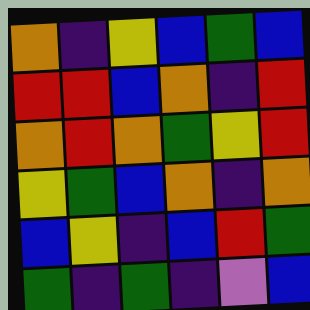[["orange", "indigo", "yellow", "blue", "green", "blue"], ["red", "red", "blue", "orange", "indigo", "red"], ["orange", "red", "orange", "green", "yellow", "red"], ["yellow", "green", "blue", "orange", "indigo", "orange"], ["blue", "yellow", "indigo", "blue", "red", "green"], ["green", "indigo", "green", "indigo", "violet", "blue"]]